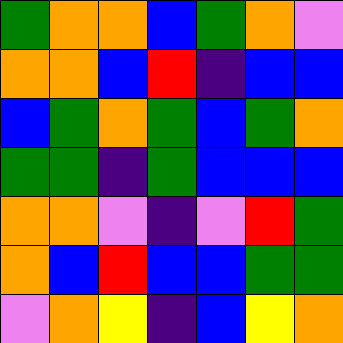[["green", "orange", "orange", "blue", "green", "orange", "violet"], ["orange", "orange", "blue", "red", "indigo", "blue", "blue"], ["blue", "green", "orange", "green", "blue", "green", "orange"], ["green", "green", "indigo", "green", "blue", "blue", "blue"], ["orange", "orange", "violet", "indigo", "violet", "red", "green"], ["orange", "blue", "red", "blue", "blue", "green", "green"], ["violet", "orange", "yellow", "indigo", "blue", "yellow", "orange"]]